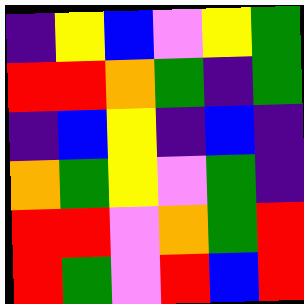[["indigo", "yellow", "blue", "violet", "yellow", "green"], ["red", "red", "orange", "green", "indigo", "green"], ["indigo", "blue", "yellow", "indigo", "blue", "indigo"], ["orange", "green", "yellow", "violet", "green", "indigo"], ["red", "red", "violet", "orange", "green", "red"], ["red", "green", "violet", "red", "blue", "red"]]